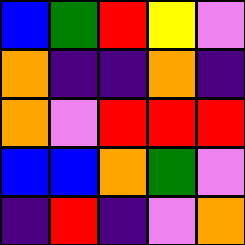[["blue", "green", "red", "yellow", "violet"], ["orange", "indigo", "indigo", "orange", "indigo"], ["orange", "violet", "red", "red", "red"], ["blue", "blue", "orange", "green", "violet"], ["indigo", "red", "indigo", "violet", "orange"]]